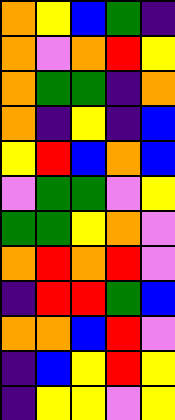[["orange", "yellow", "blue", "green", "indigo"], ["orange", "violet", "orange", "red", "yellow"], ["orange", "green", "green", "indigo", "orange"], ["orange", "indigo", "yellow", "indigo", "blue"], ["yellow", "red", "blue", "orange", "blue"], ["violet", "green", "green", "violet", "yellow"], ["green", "green", "yellow", "orange", "violet"], ["orange", "red", "orange", "red", "violet"], ["indigo", "red", "red", "green", "blue"], ["orange", "orange", "blue", "red", "violet"], ["indigo", "blue", "yellow", "red", "yellow"], ["indigo", "yellow", "yellow", "violet", "yellow"]]